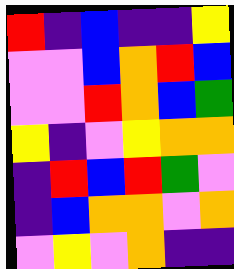[["red", "indigo", "blue", "indigo", "indigo", "yellow"], ["violet", "violet", "blue", "orange", "red", "blue"], ["violet", "violet", "red", "orange", "blue", "green"], ["yellow", "indigo", "violet", "yellow", "orange", "orange"], ["indigo", "red", "blue", "red", "green", "violet"], ["indigo", "blue", "orange", "orange", "violet", "orange"], ["violet", "yellow", "violet", "orange", "indigo", "indigo"]]